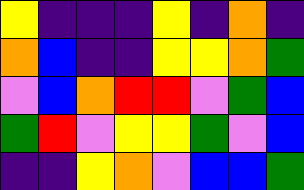[["yellow", "indigo", "indigo", "indigo", "yellow", "indigo", "orange", "indigo"], ["orange", "blue", "indigo", "indigo", "yellow", "yellow", "orange", "green"], ["violet", "blue", "orange", "red", "red", "violet", "green", "blue"], ["green", "red", "violet", "yellow", "yellow", "green", "violet", "blue"], ["indigo", "indigo", "yellow", "orange", "violet", "blue", "blue", "green"]]